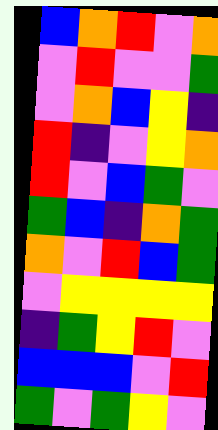[["blue", "orange", "red", "violet", "orange"], ["violet", "red", "violet", "violet", "green"], ["violet", "orange", "blue", "yellow", "indigo"], ["red", "indigo", "violet", "yellow", "orange"], ["red", "violet", "blue", "green", "violet"], ["green", "blue", "indigo", "orange", "green"], ["orange", "violet", "red", "blue", "green"], ["violet", "yellow", "yellow", "yellow", "yellow"], ["indigo", "green", "yellow", "red", "violet"], ["blue", "blue", "blue", "violet", "red"], ["green", "violet", "green", "yellow", "violet"]]